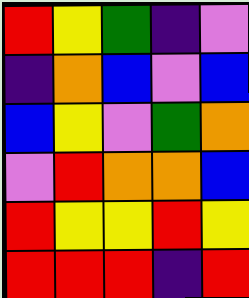[["red", "yellow", "green", "indigo", "violet"], ["indigo", "orange", "blue", "violet", "blue"], ["blue", "yellow", "violet", "green", "orange"], ["violet", "red", "orange", "orange", "blue"], ["red", "yellow", "yellow", "red", "yellow"], ["red", "red", "red", "indigo", "red"]]